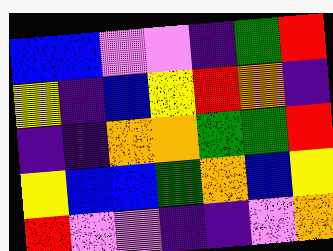[["blue", "blue", "violet", "violet", "indigo", "green", "red"], ["yellow", "indigo", "blue", "yellow", "red", "orange", "indigo"], ["indigo", "indigo", "orange", "orange", "green", "green", "red"], ["yellow", "blue", "blue", "green", "orange", "blue", "yellow"], ["red", "violet", "violet", "indigo", "indigo", "violet", "orange"]]